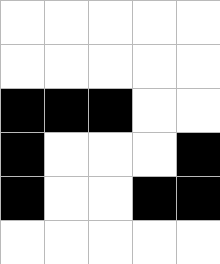[["white", "white", "white", "white", "white"], ["white", "white", "white", "white", "white"], ["black", "black", "black", "white", "white"], ["black", "white", "white", "white", "black"], ["black", "white", "white", "black", "black"], ["white", "white", "white", "white", "white"]]